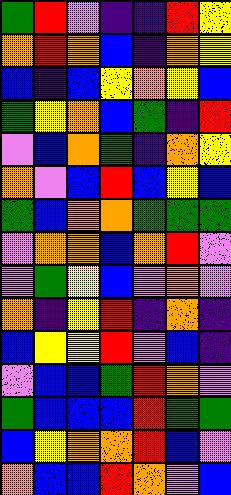[["green", "red", "violet", "indigo", "indigo", "red", "yellow"], ["orange", "red", "orange", "blue", "indigo", "orange", "yellow"], ["blue", "indigo", "blue", "yellow", "orange", "yellow", "blue"], ["green", "yellow", "orange", "blue", "green", "indigo", "red"], ["violet", "blue", "orange", "green", "indigo", "orange", "yellow"], ["orange", "violet", "blue", "red", "blue", "yellow", "blue"], ["green", "blue", "orange", "orange", "green", "green", "green"], ["violet", "orange", "orange", "blue", "orange", "red", "violet"], ["violet", "green", "yellow", "blue", "violet", "orange", "violet"], ["orange", "indigo", "yellow", "red", "indigo", "orange", "indigo"], ["blue", "yellow", "yellow", "red", "violet", "blue", "indigo"], ["violet", "blue", "blue", "green", "red", "orange", "violet"], ["green", "blue", "blue", "blue", "red", "green", "green"], ["blue", "yellow", "orange", "orange", "red", "blue", "violet"], ["orange", "blue", "blue", "red", "orange", "violet", "blue"]]